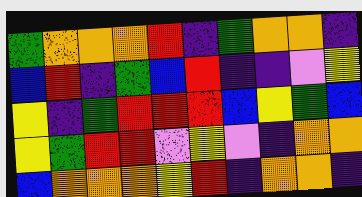[["green", "orange", "orange", "orange", "red", "indigo", "green", "orange", "orange", "indigo"], ["blue", "red", "indigo", "green", "blue", "red", "indigo", "indigo", "violet", "yellow"], ["yellow", "indigo", "green", "red", "red", "red", "blue", "yellow", "green", "blue"], ["yellow", "green", "red", "red", "violet", "yellow", "violet", "indigo", "orange", "orange"], ["blue", "orange", "orange", "orange", "yellow", "red", "indigo", "orange", "orange", "indigo"]]